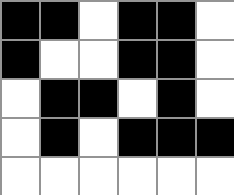[["black", "black", "white", "black", "black", "white"], ["black", "white", "white", "black", "black", "white"], ["white", "black", "black", "white", "black", "white"], ["white", "black", "white", "black", "black", "black"], ["white", "white", "white", "white", "white", "white"]]